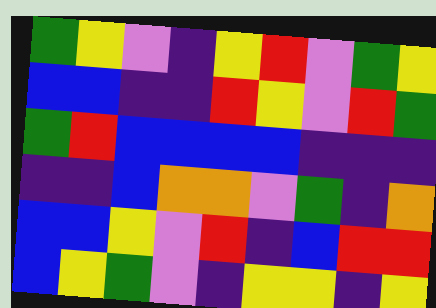[["green", "yellow", "violet", "indigo", "yellow", "red", "violet", "green", "yellow"], ["blue", "blue", "indigo", "indigo", "red", "yellow", "violet", "red", "green"], ["green", "red", "blue", "blue", "blue", "blue", "indigo", "indigo", "indigo"], ["indigo", "indigo", "blue", "orange", "orange", "violet", "green", "indigo", "orange"], ["blue", "blue", "yellow", "violet", "red", "indigo", "blue", "red", "red"], ["blue", "yellow", "green", "violet", "indigo", "yellow", "yellow", "indigo", "yellow"]]